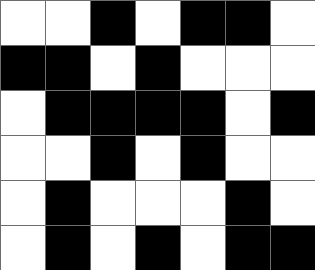[["white", "white", "black", "white", "black", "black", "white"], ["black", "black", "white", "black", "white", "white", "white"], ["white", "black", "black", "black", "black", "white", "black"], ["white", "white", "black", "white", "black", "white", "white"], ["white", "black", "white", "white", "white", "black", "white"], ["white", "black", "white", "black", "white", "black", "black"]]